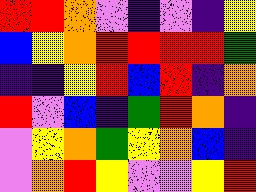[["red", "red", "orange", "violet", "indigo", "violet", "indigo", "yellow"], ["blue", "yellow", "orange", "red", "red", "red", "red", "green"], ["indigo", "indigo", "yellow", "red", "blue", "red", "indigo", "orange"], ["red", "violet", "blue", "indigo", "green", "red", "orange", "indigo"], ["violet", "yellow", "orange", "green", "yellow", "orange", "blue", "indigo"], ["violet", "orange", "red", "yellow", "violet", "violet", "yellow", "red"]]